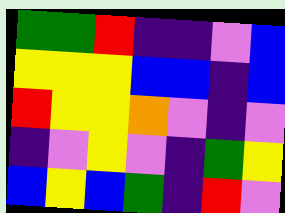[["green", "green", "red", "indigo", "indigo", "violet", "blue"], ["yellow", "yellow", "yellow", "blue", "blue", "indigo", "blue"], ["red", "yellow", "yellow", "orange", "violet", "indigo", "violet"], ["indigo", "violet", "yellow", "violet", "indigo", "green", "yellow"], ["blue", "yellow", "blue", "green", "indigo", "red", "violet"]]